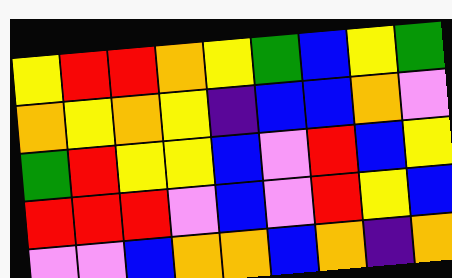[["yellow", "red", "red", "orange", "yellow", "green", "blue", "yellow", "green"], ["orange", "yellow", "orange", "yellow", "indigo", "blue", "blue", "orange", "violet"], ["green", "red", "yellow", "yellow", "blue", "violet", "red", "blue", "yellow"], ["red", "red", "red", "violet", "blue", "violet", "red", "yellow", "blue"], ["violet", "violet", "blue", "orange", "orange", "blue", "orange", "indigo", "orange"]]